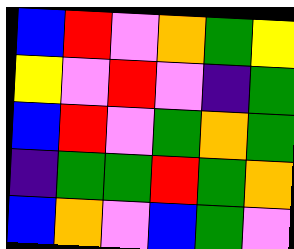[["blue", "red", "violet", "orange", "green", "yellow"], ["yellow", "violet", "red", "violet", "indigo", "green"], ["blue", "red", "violet", "green", "orange", "green"], ["indigo", "green", "green", "red", "green", "orange"], ["blue", "orange", "violet", "blue", "green", "violet"]]